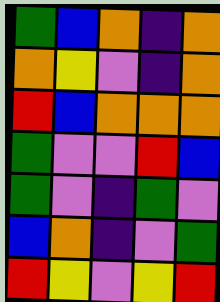[["green", "blue", "orange", "indigo", "orange"], ["orange", "yellow", "violet", "indigo", "orange"], ["red", "blue", "orange", "orange", "orange"], ["green", "violet", "violet", "red", "blue"], ["green", "violet", "indigo", "green", "violet"], ["blue", "orange", "indigo", "violet", "green"], ["red", "yellow", "violet", "yellow", "red"]]